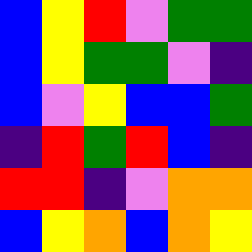[["blue", "yellow", "red", "violet", "green", "green"], ["blue", "yellow", "green", "green", "violet", "indigo"], ["blue", "violet", "yellow", "blue", "blue", "green"], ["indigo", "red", "green", "red", "blue", "indigo"], ["red", "red", "indigo", "violet", "orange", "orange"], ["blue", "yellow", "orange", "blue", "orange", "yellow"]]